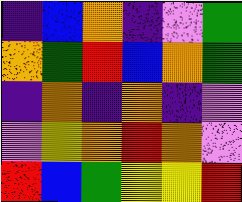[["indigo", "blue", "orange", "indigo", "violet", "green"], ["orange", "green", "red", "blue", "orange", "green"], ["indigo", "orange", "indigo", "orange", "indigo", "violet"], ["violet", "yellow", "orange", "red", "orange", "violet"], ["red", "blue", "green", "yellow", "yellow", "red"]]